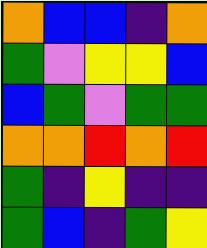[["orange", "blue", "blue", "indigo", "orange"], ["green", "violet", "yellow", "yellow", "blue"], ["blue", "green", "violet", "green", "green"], ["orange", "orange", "red", "orange", "red"], ["green", "indigo", "yellow", "indigo", "indigo"], ["green", "blue", "indigo", "green", "yellow"]]